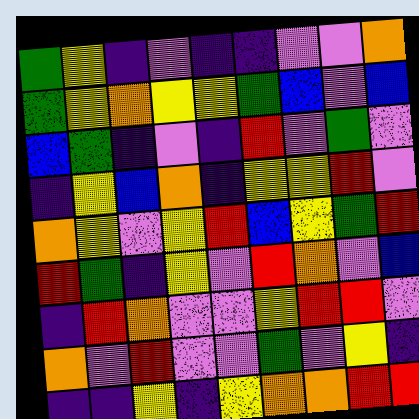[["green", "yellow", "indigo", "violet", "indigo", "indigo", "violet", "violet", "orange"], ["green", "yellow", "orange", "yellow", "yellow", "green", "blue", "violet", "blue"], ["blue", "green", "indigo", "violet", "indigo", "red", "violet", "green", "violet"], ["indigo", "yellow", "blue", "orange", "indigo", "yellow", "yellow", "red", "violet"], ["orange", "yellow", "violet", "yellow", "red", "blue", "yellow", "green", "red"], ["red", "green", "indigo", "yellow", "violet", "red", "orange", "violet", "blue"], ["indigo", "red", "orange", "violet", "violet", "yellow", "red", "red", "violet"], ["orange", "violet", "red", "violet", "violet", "green", "violet", "yellow", "indigo"], ["indigo", "indigo", "yellow", "indigo", "yellow", "orange", "orange", "red", "red"]]